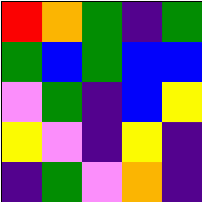[["red", "orange", "green", "indigo", "green"], ["green", "blue", "green", "blue", "blue"], ["violet", "green", "indigo", "blue", "yellow"], ["yellow", "violet", "indigo", "yellow", "indigo"], ["indigo", "green", "violet", "orange", "indigo"]]